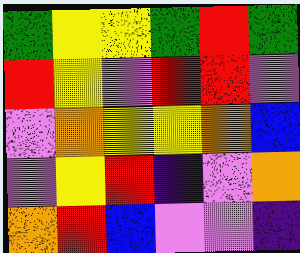[["green", "yellow", "yellow", "green", "red", "green"], ["red", "yellow", "violet", "red", "red", "violet"], ["violet", "orange", "yellow", "yellow", "orange", "blue"], ["violet", "yellow", "red", "indigo", "violet", "orange"], ["orange", "red", "blue", "violet", "violet", "indigo"]]